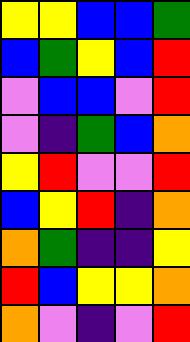[["yellow", "yellow", "blue", "blue", "green"], ["blue", "green", "yellow", "blue", "red"], ["violet", "blue", "blue", "violet", "red"], ["violet", "indigo", "green", "blue", "orange"], ["yellow", "red", "violet", "violet", "red"], ["blue", "yellow", "red", "indigo", "orange"], ["orange", "green", "indigo", "indigo", "yellow"], ["red", "blue", "yellow", "yellow", "orange"], ["orange", "violet", "indigo", "violet", "red"]]